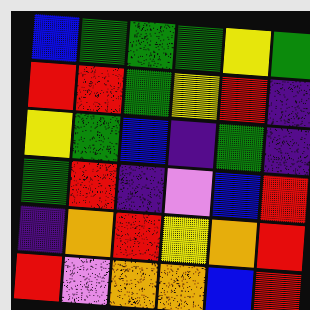[["blue", "green", "green", "green", "yellow", "green"], ["red", "red", "green", "yellow", "red", "indigo"], ["yellow", "green", "blue", "indigo", "green", "indigo"], ["green", "red", "indigo", "violet", "blue", "red"], ["indigo", "orange", "red", "yellow", "orange", "red"], ["red", "violet", "orange", "orange", "blue", "red"]]